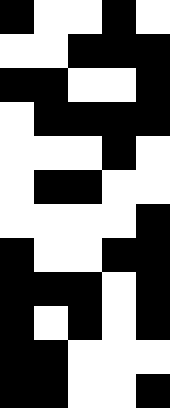[["black", "white", "white", "black", "white"], ["white", "white", "black", "black", "black"], ["black", "black", "white", "white", "black"], ["white", "black", "black", "black", "black"], ["white", "white", "white", "black", "white"], ["white", "black", "black", "white", "white"], ["white", "white", "white", "white", "black"], ["black", "white", "white", "black", "black"], ["black", "black", "black", "white", "black"], ["black", "white", "black", "white", "black"], ["black", "black", "white", "white", "white"], ["black", "black", "white", "white", "black"]]